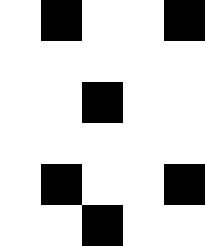[["white", "black", "white", "white", "black"], ["white", "white", "white", "white", "white"], ["white", "white", "black", "white", "white"], ["white", "white", "white", "white", "white"], ["white", "black", "white", "white", "black"], ["white", "white", "black", "white", "white"]]